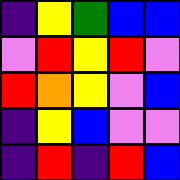[["indigo", "yellow", "green", "blue", "blue"], ["violet", "red", "yellow", "red", "violet"], ["red", "orange", "yellow", "violet", "blue"], ["indigo", "yellow", "blue", "violet", "violet"], ["indigo", "red", "indigo", "red", "blue"]]